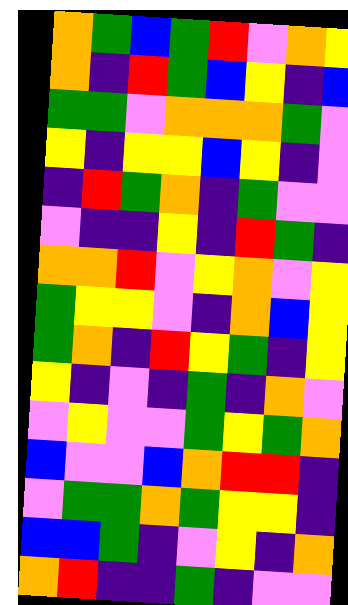[["orange", "green", "blue", "green", "red", "violet", "orange", "yellow"], ["orange", "indigo", "red", "green", "blue", "yellow", "indigo", "blue"], ["green", "green", "violet", "orange", "orange", "orange", "green", "violet"], ["yellow", "indigo", "yellow", "yellow", "blue", "yellow", "indigo", "violet"], ["indigo", "red", "green", "orange", "indigo", "green", "violet", "violet"], ["violet", "indigo", "indigo", "yellow", "indigo", "red", "green", "indigo"], ["orange", "orange", "red", "violet", "yellow", "orange", "violet", "yellow"], ["green", "yellow", "yellow", "violet", "indigo", "orange", "blue", "yellow"], ["green", "orange", "indigo", "red", "yellow", "green", "indigo", "yellow"], ["yellow", "indigo", "violet", "indigo", "green", "indigo", "orange", "violet"], ["violet", "yellow", "violet", "violet", "green", "yellow", "green", "orange"], ["blue", "violet", "violet", "blue", "orange", "red", "red", "indigo"], ["violet", "green", "green", "orange", "green", "yellow", "yellow", "indigo"], ["blue", "blue", "green", "indigo", "violet", "yellow", "indigo", "orange"], ["orange", "red", "indigo", "indigo", "green", "indigo", "violet", "violet"]]